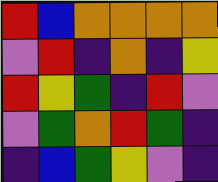[["red", "blue", "orange", "orange", "orange", "orange"], ["violet", "red", "indigo", "orange", "indigo", "yellow"], ["red", "yellow", "green", "indigo", "red", "violet"], ["violet", "green", "orange", "red", "green", "indigo"], ["indigo", "blue", "green", "yellow", "violet", "indigo"]]